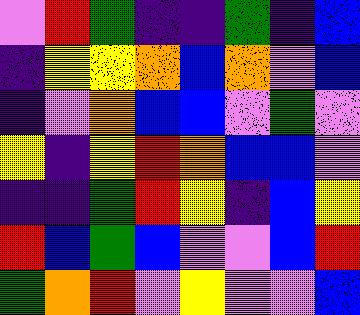[["violet", "red", "green", "indigo", "indigo", "green", "indigo", "blue"], ["indigo", "yellow", "yellow", "orange", "blue", "orange", "violet", "blue"], ["indigo", "violet", "orange", "blue", "blue", "violet", "green", "violet"], ["yellow", "indigo", "yellow", "red", "orange", "blue", "blue", "violet"], ["indigo", "indigo", "green", "red", "yellow", "indigo", "blue", "yellow"], ["red", "blue", "green", "blue", "violet", "violet", "blue", "red"], ["green", "orange", "red", "violet", "yellow", "violet", "violet", "blue"]]